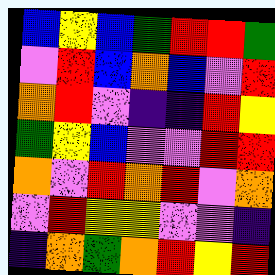[["blue", "yellow", "blue", "green", "red", "red", "green"], ["violet", "red", "blue", "orange", "blue", "violet", "red"], ["orange", "red", "violet", "indigo", "indigo", "red", "yellow"], ["green", "yellow", "blue", "violet", "violet", "red", "red"], ["orange", "violet", "red", "orange", "red", "violet", "orange"], ["violet", "red", "yellow", "yellow", "violet", "violet", "indigo"], ["indigo", "orange", "green", "orange", "red", "yellow", "red"]]